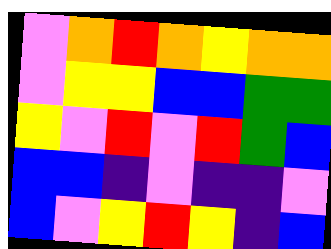[["violet", "orange", "red", "orange", "yellow", "orange", "orange"], ["violet", "yellow", "yellow", "blue", "blue", "green", "green"], ["yellow", "violet", "red", "violet", "red", "green", "blue"], ["blue", "blue", "indigo", "violet", "indigo", "indigo", "violet"], ["blue", "violet", "yellow", "red", "yellow", "indigo", "blue"]]